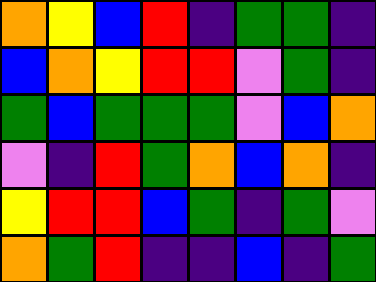[["orange", "yellow", "blue", "red", "indigo", "green", "green", "indigo"], ["blue", "orange", "yellow", "red", "red", "violet", "green", "indigo"], ["green", "blue", "green", "green", "green", "violet", "blue", "orange"], ["violet", "indigo", "red", "green", "orange", "blue", "orange", "indigo"], ["yellow", "red", "red", "blue", "green", "indigo", "green", "violet"], ["orange", "green", "red", "indigo", "indigo", "blue", "indigo", "green"]]